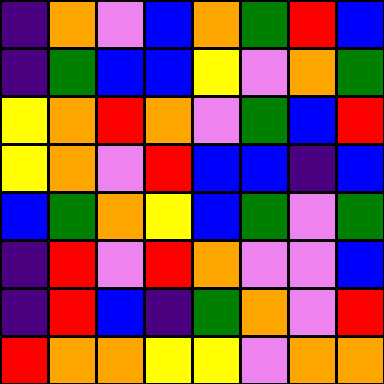[["indigo", "orange", "violet", "blue", "orange", "green", "red", "blue"], ["indigo", "green", "blue", "blue", "yellow", "violet", "orange", "green"], ["yellow", "orange", "red", "orange", "violet", "green", "blue", "red"], ["yellow", "orange", "violet", "red", "blue", "blue", "indigo", "blue"], ["blue", "green", "orange", "yellow", "blue", "green", "violet", "green"], ["indigo", "red", "violet", "red", "orange", "violet", "violet", "blue"], ["indigo", "red", "blue", "indigo", "green", "orange", "violet", "red"], ["red", "orange", "orange", "yellow", "yellow", "violet", "orange", "orange"]]